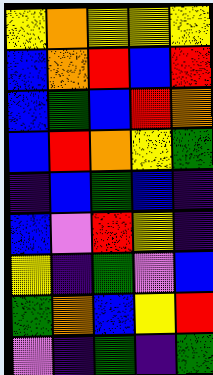[["yellow", "orange", "yellow", "yellow", "yellow"], ["blue", "orange", "red", "blue", "red"], ["blue", "green", "blue", "red", "orange"], ["blue", "red", "orange", "yellow", "green"], ["indigo", "blue", "green", "blue", "indigo"], ["blue", "violet", "red", "yellow", "indigo"], ["yellow", "indigo", "green", "violet", "blue"], ["green", "orange", "blue", "yellow", "red"], ["violet", "indigo", "green", "indigo", "green"]]